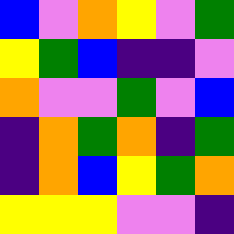[["blue", "violet", "orange", "yellow", "violet", "green"], ["yellow", "green", "blue", "indigo", "indigo", "violet"], ["orange", "violet", "violet", "green", "violet", "blue"], ["indigo", "orange", "green", "orange", "indigo", "green"], ["indigo", "orange", "blue", "yellow", "green", "orange"], ["yellow", "yellow", "yellow", "violet", "violet", "indigo"]]